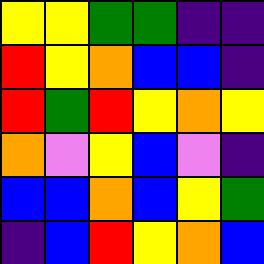[["yellow", "yellow", "green", "green", "indigo", "indigo"], ["red", "yellow", "orange", "blue", "blue", "indigo"], ["red", "green", "red", "yellow", "orange", "yellow"], ["orange", "violet", "yellow", "blue", "violet", "indigo"], ["blue", "blue", "orange", "blue", "yellow", "green"], ["indigo", "blue", "red", "yellow", "orange", "blue"]]